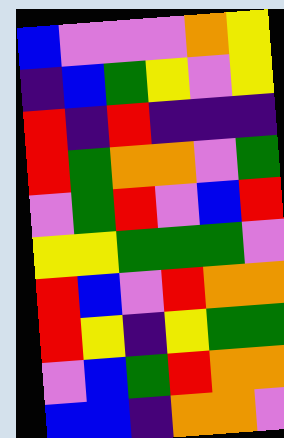[["blue", "violet", "violet", "violet", "orange", "yellow"], ["indigo", "blue", "green", "yellow", "violet", "yellow"], ["red", "indigo", "red", "indigo", "indigo", "indigo"], ["red", "green", "orange", "orange", "violet", "green"], ["violet", "green", "red", "violet", "blue", "red"], ["yellow", "yellow", "green", "green", "green", "violet"], ["red", "blue", "violet", "red", "orange", "orange"], ["red", "yellow", "indigo", "yellow", "green", "green"], ["violet", "blue", "green", "red", "orange", "orange"], ["blue", "blue", "indigo", "orange", "orange", "violet"]]